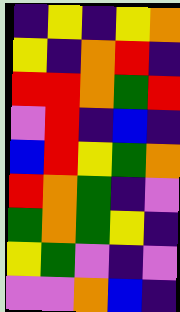[["indigo", "yellow", "indigo", "yellow", "orange"], ["yellow", "indigo", "orange", "red", "indigo"], ["red", "red", "orange", "green", "red"], ["violet", "red", "indigo", "blue", "indigo"], ["blue", "red", "yellow", "green", "orange"], ["red", "orange", "green", "indigo", "violet"], ["green", "orange", "green", "yellow", "indigo"], ["yellow", "green", "violet", "indigo", "violet"], ["violet", "violet", "orange", "blue", "indigo"]]